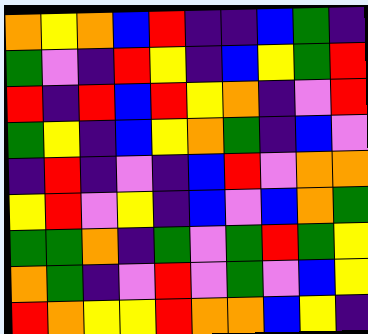[["orange", "yellow", "orange", "blue", "red", "indigo", "indigo", "blue", "green", "indigo"], ["green", "violet", "indigo", "red", "yellow", "indigo", "blue", "yellow", "green", "red"], ["red", "indigo", "red", "blue", "red", "yellow", "orange", "indigo", "violet", "red"], ["green", "yellow", "indigo", "blue", "yellow", "orange", "green", "indigo", "blue", "violet"], ["indigo", "red", "indigo", "violet", "indigo", "blue", "red", "violet", "orange", "orange"], ["yellow", "red", "violet", "yellow", "indigo", "blue", "violet", "blue", "orange", "green"], ["green", "green", "orange", "indigo", "green", "violet", "green", "red", "green", "yellow"], ["orange", "green", "indigo", "violet", "red", "violet", "green", "violet", "blue", "yellow"], ["red", "orange", "yellow", "yellow", "red", "orange", "orange", "blue", "yellow", "indigo"]]